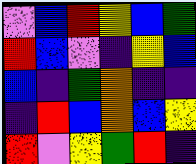[["violet", "blue", "red", "yellow", "blue", "green"], ["red", "blue", "violet", "indigo", "yellow", "blue"], ["blue", "indigo", "green", "orange", "indigo", "indigo"], ["indigo", "red", "blue", "orange", "blue", "yellow"], ["red", "violet", "yellow", "green", "red", "indigo"]]